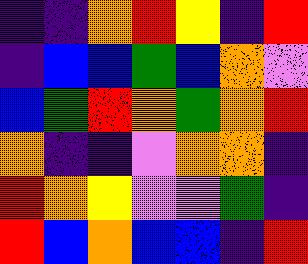[["indigo", "indigo", "orange", "red", "yellow", "indigo", "red"], ["indigo", "blue", "blue", "green", "blue", "orange", "violet"], ["blue", "green", "red", "orange", "green", "orange", "red"], ["orange", "indigo", "indigo", "violet", "orange", "orange", "indigo"], ["red", "orange", "yellow", "violet", "violet", "green", "indigo"], ["red", "blue", "orange", "blue", "blue", "indigo", "red"]]